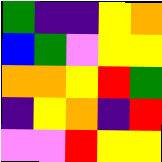[["green", "indigo", "indigo", "yellow", "orange"], ["blue", "green", "violet", "yellow", "yellow"], ["orange", "orange", "yellow", "red", "green"], ["indigo", "yellow", "orange", "indigo", "red"], ["violet", "violet", "red", "yellow", "yellow"]]